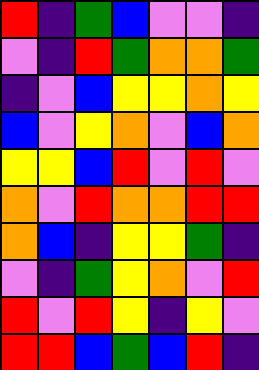[["red", "indigo", "green", "blue", "violet", "violet", "indigo"], ["violet", "indigo", "red", "green", "orange", "orange", "green"], ["indigo", "violet", "blue", "yellow", "yellow", "orange", "yellow"], ["blue", "violet", "yellow", "orange", "violet", "blue", "orange"], ["yellow", "yellow", "blue", "red", "violet", "red", "violet"], ["orange", "violet", "red", "orange", "orange", "red", "red"], ["orange", "blue", "indigo", "yellow", "yellow", "green", "indigo"], ["violet", "indigo", "green", "yellow", "orange", "violet", "red"], ["red", "violet", "red", "yellow", "indigo", "yellow", "violet"], ["red", "red", "blue", "green", "blue", "red", "indigo"]]